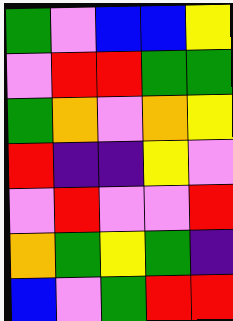[["green", "violet", "blue", "blue", "yellow"], ["violet", "red", "red", "green", "green"], ["green", "orange", "violet", "orange", "yellow"], ["red", "indigo", "indigo", "yellow", "violet"], ["violet", "red", "violet", "violet", "red"], ["orange", "green", "yellow", "green", "indigo"], ["blue", "violet", "green", "red", "red"]]